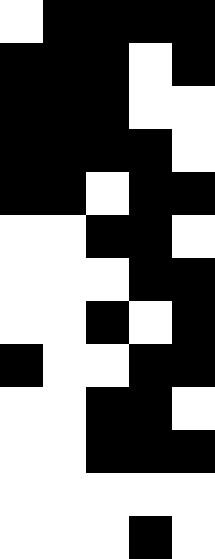[["white", "black", "black", "black", "black"], ["black", "black", "black", "white", "black"], ["black", "black", "black", "white", "white"], ["black", "black", "black", "black", "white"], ["black", "black", "white", "black", "black"], ["white", "white", "black", "black", "white"], ["white", "white", "white", "black", "black"], ["white", "white", "black", "white", "black"], ["black", "white", "white", "black", "black"], ["white", "white", "black", "black", "white"], ["white", "white", "black", "black", "black"], ["white", "white", "white", "white", "white"], ["white", "white", "white", "black", "white"]]